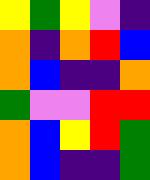[["yellow", "green", "yellow", "violet", "indigo"], ["orange", "indigo", "orange", "red", "blue"], ["orange", "blue", "indigo", "indigo", "orange"], ["green", "violet", "violet", "red", "red"], ["orange", "blue", "yellow", "red", "green"], ["orange", "blue", "indigo", "indigo", "green"]]